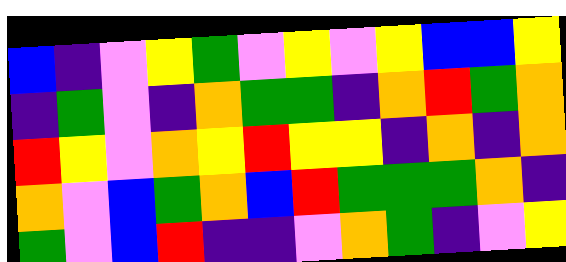[["blue", "indigo", "violet", "yellow", "green", "violet", "yellow", "violet", "yellow", "blue", "blue", "yellow"], ["indigo", "green", "violet", "indigo", "orange", "green", "green", "indigo", "orange", "red", "green", "orange"], ["red", "yellow", "violet", "orange", "yellow", "red", "yellow", "yellow", "indigo", "orange", "indigo", "orange"], ["orange", "violet", "blue", "green", "orange", "blue", "red", "green", "green", "green", "orange", "indigo"], ["green", "violet", "blue", "red", "indigo", "indigo", "violet", "orange", "green", "indigo", "violet", "yellow"]]